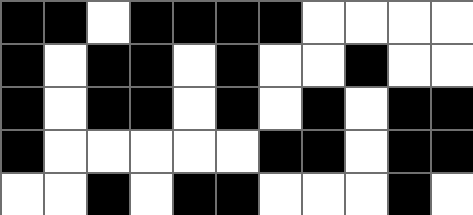[["black", "black", "white", "black", "black", "black", "black", "white", "white", "white", "white"], ["black", "white", "black", "black", "white", "black", "white", "white", "black", "white", "white"], ["black", "white", "black", "black", "white", "black", "white", "black", "white", "black", "black"], ["black", "white", "white", "white", "white", "white", "black", "black", "white", "black", "black"], ["white", "white", "black", "white", "black", "black", "white", "white", "white", "black", "white"]]